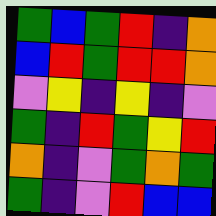[["green", "blue", "green", "red", "indigo", "orange"], ["blue", "red", "green", "red", "red", "orange"], ["violet", "yellow", "indigo", "yellow", "indigo", "violet"], ["green", "indigo", "red", "green", "yellow", "red"], ["orange", "indigo", "violet", "green", "orange", "green"], ["green", "indigo", "violet", "red", "blue", "blue"]]